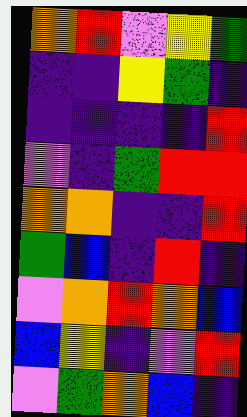[["orange", "red", "violet", "yellow", "green"], ["indigo", "indigo", "yellow", "green", "indigo"], ["indigo", "indigo", "indigo", "indigo", "red"], ["violet", "indigo", "green", "red", "red"], ["orange", "orange", "indigo", "indigo", "red"], ["green", "blue", "indigo", "red", "indigo"], ["violet", "orange", "red", "orange", "blue"], ["blue", "yellow", "indigo", "violet", "red"], ["violet", "green", "orange", "blue", "indigo"]]